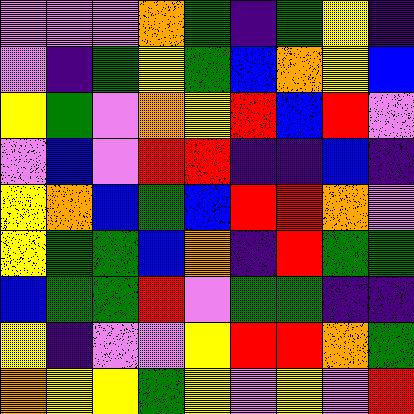[["violet", "violet", "violet", "orange", "green", "indigo", "green", "yellow", "indigo"], ["violet", "indigo", "green", "yellow", "green", "blue", "orange", "yellow", "blue"], ["yellow", "green", "violet", "orange", "yellow", "red", "blue", "red", "violet"], ["violet", "blue", "violet", "red", "red", "indigo", "indigo", "blue", "indigo"], ["yellow", "orange", "blue", "green", "blue", "red", "red", "orange", "violet"], ["yellow", "green", "green", "blue", "orange", "indigo", "red", "green", "green"], ["blue", "green", "green", "red", "violet", "green", "green", "indigo", "indigo"], ["yellow", "indigo", "violet", "violet", "yellow", "red", "red", "orange", "green"], ["orange", "yellow", "yellow", "green", "yellow", "violet", "yellow", "violet", "red"]]